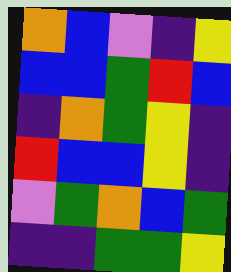[["orange", "blue", "violet", "indigo", "yellow"], ["blue", "blue", "green", "red", "blue"], ["indigo", "orange", "green", "yellow", "indigo"], ["red", "blue", "blue", "yellow", "indigo"], ["violet", "green", "orange", "blue", "green"], ["indigo", "indigo", "green", "green", "yellow"]]